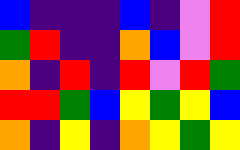[["blue", "indigo", "indigo", "indigo", "blue", "indigo", "violet", "red"], ["green", "red", "indigo", "indigo", "orange", "blue", "violet", "red"], ["orange", "indigo", "red", "indigo", "red", "violet", "red", "green"], ["red", "red", "green", "blue", "yellow", "green", "yellow", "blue"], ["orange", "indigo", "yellow", "indigo", "orange", "yellow", "green", "yellow"]]